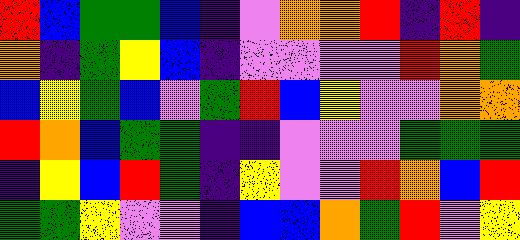[["red", "blue", "green", "green", "blue", "indigo", "violet", "orange", "orange", "red", "indigo", "red", "indigo"], ["orange", "indigo", "green", "yellow", "blue", "indigo", "violet", "violet", "violet", "violet", "red", "orange", "green"], ["blue", "yellow", "green", "blue", "violet", "green", "red", "blue", "yellow", "violet", "violet", "orange", "orange"], ["red", "orange", "blue", "green", "green", "indigo", "indigo", "violet", "violet", "violet", "green", "green", "green"], ["indigo", "yellow", "blue", "red", "green", "indigo", "yellow", "violet", "violet", "red", "orange", "blue", "red"], ["green", "green", "yellow", "violet", "violet", "indigo", "blue", "blue", "orange", "green", "red", "violet", "yellow"]]